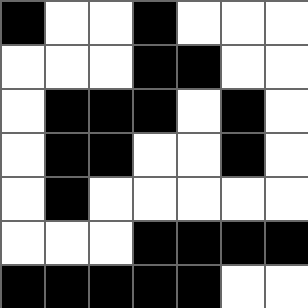[["black", "white", "white", "black", "white", "white", "white"], ["white", "white", "white", "black", "black", "white", "white"], ["white", "black", "black", "black", "white", "black", "white"], ["white", "black", "black", "white", "white", "black", "white"], ["white", "black", "white", "white", "white", "white", "white"], ["white", "white", "white", "black", "black", "black", "black"], ["black", "black", "black", "black", "black", "white", "white"]]